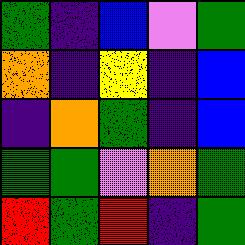[["green", "indigo", "blue", "violet", "green"], ["orange", "indigo", "yellow", "indigo", "blue"], ["indigo", "orange", "green", "indigo", "blue"], ["green", "green", "violet", "orange", "green"], ["red", "green", "red", "indigo", "green"]]